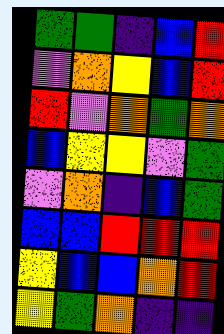[["green", "green", "indigo", "blue", "red"], ["violet", "orange", "yellow", "blue", "red"], ["red", "violet", "orange", "green", "orange"], ["blue", "yellow", "yellow", "violet", "green"], ["violet", "orange", "indigo", "blue", "green"], ["blue", "blue", "red", "red", "red"], ["yellow", "blue", "blue", "orange", "red"], ["yellow", "green", "orange", "indigo", "indigo"]]